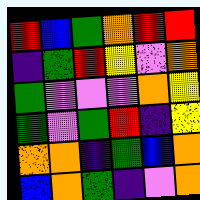[["red", "blue", "green", "orange", "red", "red"], ["indigo", "green", "red", "yellow", "violet", "orange"], ["green", "violet", "violet", "violet", "orange", "yellow"], ["green", "violet", "green", "red", "indigo", "yellow"], ["orange", "orange", "indigo", "green", "blue", "orange"], ["blue", "orange", "green", "indigo", "violet", "orange"]]